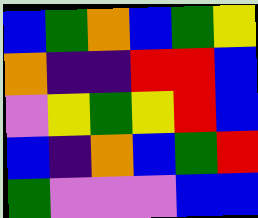[["blue", "green", "orange", "blue", "green", "yellow"], ["orange", "indigo", "indigo", "red", "red", "blue"], ["violet", "yellow", "green", "yellow", "red", "blue"], ["blue", "indigo", "orange", "blue", "green", "red"], ["green", "violet", "violet", "violet", "blue", "blue"]]